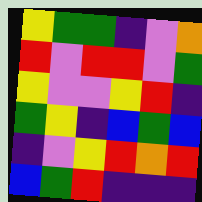[["yellow", "green", "green", "indigo", "violet", "orange"], ["red", "violet", "red", "red", "violet", "green"], ["yellow", "violet", "violet", "yellow", "red", "indigo"], ["green", "yellow", "indigo", "blue", "green", "blue"], ["indigo", "violet", "yellow", "red", "orange", "red"], ["blue", "green", "red", "indigo", "indigo", "indigo"]]